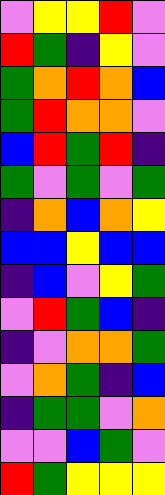[["violet", "yellow", "yellow", "red", "violet"], ["red", "green", "indigo", "yellow", "violet"], ["green", "orange", "red", "orange", "blue"], ["green", "red", "orange", "orange", "violet"], ["blue", "red", "green", "red", "indigo"], ["green", "violet", "green", "violet", "green"], ["indigo", "orange", "blue", "orange", "yellow"], ["blue", "blue", "yellow", "blue", "blue"], ["indigo", "blue", "violet", "yellow", "green"], ["violet", "red", "green", "blue", "indigo"], ["indigo", "violet", "orange", "orange", "green"], ["violet", "orange", "green", "indigo", "blue"], ["indigo", "green", "green", "violet", "orange"], ["violet", "violet", "blue", "green", "violet"], ["red", "green", "yellow", "yellow", "yellow"]]